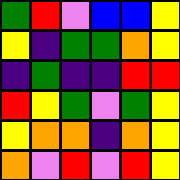[["green", "red", "violet", "blue", "blue", "yellow"], ["yellow", "indigo", "green", "green", "orange", "yellow"], ["indigo", "green", "indigo", "indigo", "red", "red"], ["red", "yellow", "green", "violet", "green", "yellow"], ["yellow", "orange", "orange", "indigo", "orange", "yellow"], ["orange", "violet", "red", "violet", "red", "yellow"]]